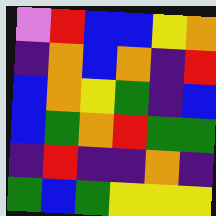[["violet", "red", "blue", "blue", "yellow", "orange"], ["indigo", "orange", "blue", "orange", "indigo", "red"], ["blue", "orange", "yellow", "green", "indigo", "blue"], ["blue", "green", "orange", "red", "green", "green"], ["indigo", "red", "indigo", "indigo", "orange", "indigo"], ["green", "blue", "green", "yellow", "yellow", "yellow"]]